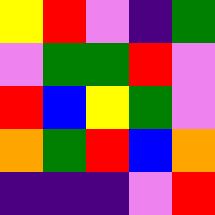[["yellow", "red", "violet", "indigo", "green"], ["violet", "green", "green", "red", "violet"], ["red", "blue", "yellow", "green", "violet"], ["orange", "green", "red", "blue", "orange"], ["indigo", "indigo", "indigo", "violet", "red"]]